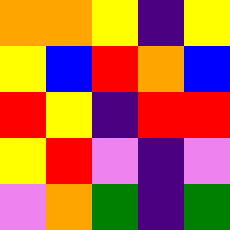[["orange", "orange", "yellow", "indigo", "yellow"], ["yellow", "blue", "red", "orange", "blue"], ["red", "yellow", "indigo", "red", "red"], ["yellow", "red", "violet", "indigo", "violet"], ["violet", "orange", "green", "indigo", "green"]]